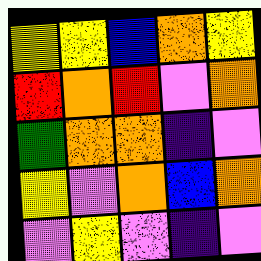[["yellow", "yellow", "blue", "orange", "yellow"], ["red", "orange", "red", "violet", "orange"], ["green", "orange", "orange", "indigo", "violet"], ["yellow", "violet", "orange", "blue", "orange"], ["violet", "yellow", "violet", "indigo", "violet"]]